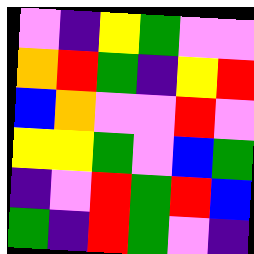[["violet", "indigo", "yellow", "green", "violet", "violet"], ["orange", "red", "green", "indigo", "yellow", "red"], ["blue", "orange", "violet", "violet", "red", "violet"], ["yellow", "yellow", "green", "violet", "blue", "green"], ["indigo", "violet", "red", "green", "red", "blue"], ["green", "indigo", "red", "green", "violet", "indigo"]]